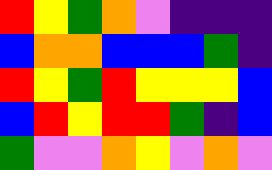[["red", "yellow", "green", "orange", "violet", "indigo", "indigo", "indigo"], ["blue", "orange", "orange", "blue", "blue", "blue", "green", "indigo"], ["red", "yellow", "green", "red", "yellow", "yellow", "yellow", "blue"], ["blue", "red", "yellow", "red", "red", "green", "indigo", "blue"], ["green", "violet", "violet", "orange", "yellow", "violet", "orange", "violet"]]